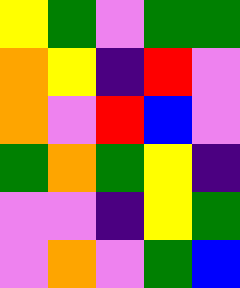[["yellow", "green", "violet", "green", "green"], ["orange", "yellow", "indigo", "red", "violet"], ["orange", "violet", "red", "blue", "violet"], ["green", "orange", "green", "yellow", "indigo"], ["violet", "violet", "indigo", "yellow", "green"], ["violet", "orange", "violet", "green", "blue"]]